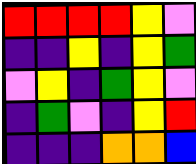[["red", "red", "red", "red", "yellow", "violet"], ["indigo", "indigo", "yellow", "indigo", "yellow", "green"], ["violet", "yellow", "indigo", "green", "yellow", "violet"], ["indigo", "green", "violet", "indigo", "yellow", "red"], ["indigo", "indigo", "indigo", "orange", "orange", "blue"]]